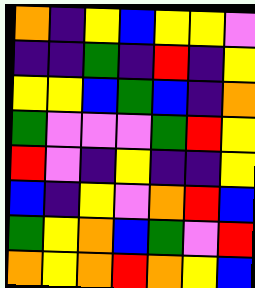[["orange", "indigo", "yellow", "blue", "yellow", "yellow", "violet"], ["indigo", "indigo", "green", "indigo", "red", "indigo", "yellow"], ["yellow", "yellow", "blue", "green", "blue", "indigo", "orange"], ["green", "violet", "violet", "violet", "green", "red", "yellow"], ["red", "violet", "indigo", "yellow", "indigo", "indigo", "yellow"], ["blue", "indigo", "yellow", "violet", "orange", "red", "blue"], ["green", "yellow", "orange", "blue", "green", "violet", "red"], ["orange", "yellow", "orange", "red", "orange", "yellow", "blue"]]